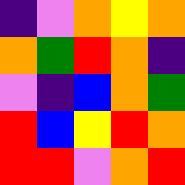[["indigo", "violet", "orange", "yellow", "orange"], ["orange", "green", "red", "orange", "indigo"], ["violet", "indigo", "blue", "orange", "green"], ["red", "blue", "yellow", "red", "orange"], ["red", "red", "violet", "orange", "red"]]